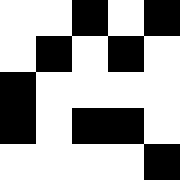[["white", "white", "black", "white", "black"], ["white", "black", "white", "black", "white"], ["black", "white", "white", "white", "white"], ["black", "white", "black", "black", "white"], ["white", "white", "white", "white", "black"]]